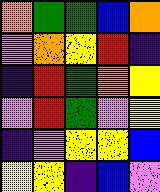[["orange", "green", "green", "blue", "orange"], ["violet", "orange", "yellow", "red", "indigo"], ["indigo", "red", "green", "orange", "yellow"], ["violet", "red", "green", "violet", "yellow"], ["indigo", "violet", "yellow", "yellow", "blue"], ["yellow", "yellow", "indigo", "blue", "violet"]]